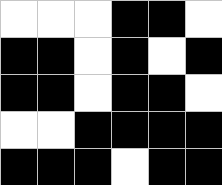[["white", "white", "white", "black", "black", "white"], ["black", "black", "white", "black", "white", "black"], ["black", "black", "white", "black", "black", "white"], ["white", "white", "black", "black", "black", "black"], ["black", "black", "black", "white", "black", "black"]]